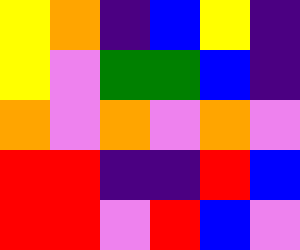[["yellow", "orange", "indigo", "blue", "yellow", "indigo"], ["yellow", "violet", "green", "green", "blue", "indigo"], ["orange", "violet", "orange", "violet", "orange", "violet"], ["red", "red", "indigo", "indigo", "red", "blue"], ["red", "red", "violet", "red", "blue", "violet"]]